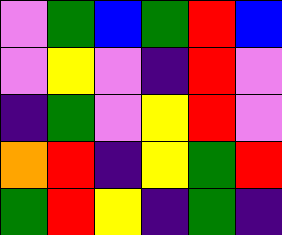[["violet", "green", "blue", "green", "red", "blue"], ["violet", "yellow", "violet", "indigo", "red", "violet"], ["indigo", "green", "violet", "yellow", "red", "violet"], ["orange", "red", "indigo", "yellow", "green", "red"], ["green", "red", "yellow", "indigo", "green", "indigo"]]